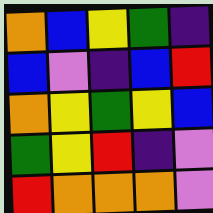[["orange", "blue", "yellow", "green", "indigo"], ["blue", "violet", "indigo", "blue", "red"], ["orange", "yellow", "green", "yellow", "blue"], ["green", "yellow", "red", "indigo", "violet"], ["red", "orange", "orange", "orange", "violet"]]